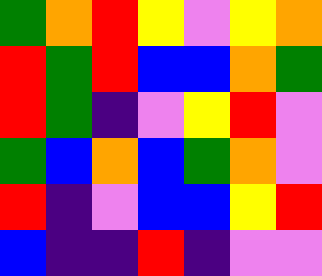[["green", "orange", "red", "yellow", "violet", "yellow", "orange"], ["red", "green", "red", "blue", "blue", "orange", "green"], ["red", "green", "indigo", "violet", "yellow", "red", "violet"], ["green", "blue", "orange", "blue", "green", "orange", "violet"], ["red", "indigo", "violet", "blue", "blue", "yellow", "red"], ["blue", "indigo", "indigo", "red", "indigo", "violet", "violet"]]